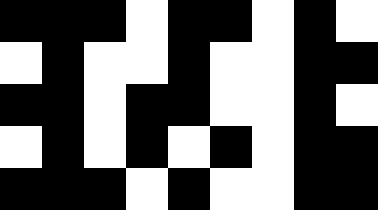[["black", "black", "black", "white", "black", "black", "white", "black", "white"], ["white", "black", "white", "white", "black", "white", "white", "black", "black"], ["black", "black", "white", "black", "black", "white", "white", "black", "white"], ["white", "black", "white", "black", "white", "black", "white", "black", "black"], ["black", "black", "black", "white", "black", "white", "white", "black", "black"]]